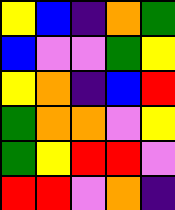[["yellow", "blue", "indigo", "orange", "green"], ["blue", "violet", "violet", "green", "yellow"], ["yellow", "orange", "indigo", "blue", "red"], ["green", "orange", "orange", "violet", "yellow"], ["green", "yellow", "red", "red", "violet"], ["red", "red", "violet", "orange", "indigo"]]